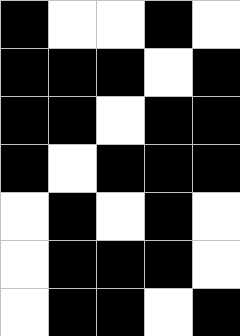[["black", "white", "white", "black", "white"], ["black", "black", "black", "white", "black"], ["black", "black", "white", "black", "black"], ["black", "white", "black", "black", "black"], ["white", "black", "white", "black", "white"], ["white", "black", "black", "black", "white"], ["white", "black", "black", "white", "black"]]